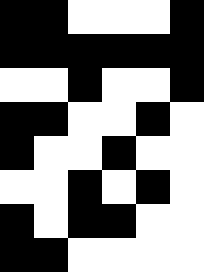[["black", "black", "white", "white", "white", "black"], ["black", "black", "black", "black", "black", "black"], ["white", "white", "black", "white", "white", "black"], ["black", "black", "white", "white", "black", "white"], ["black", "white", "white", "black", "white", "white"], ["white", "white", "black", "white", "black", "white"], ["black", "white", "black", "black", "white", "white"], ["black", "black", "white", "white", "white", "white"]]